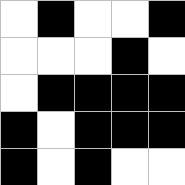[["white", "black", "white", "white", "black"], ["white", "white", "white", "black", "white"], ["white", "black", "black", "black", "black"], ["black", "white", "black", "black", "black"], ["black", "white", "black", "white", "white"]]